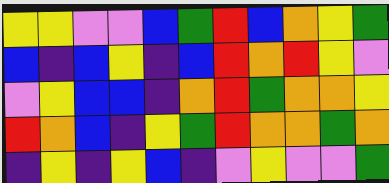[["yellow", "yellow", "violet", "violet", "blue", "green", "red", "blue", "orange", "yellow", "green"], ["blue", "indigo", "blue", "yellow", "indigo", "blue", "red", "orange", "red", "yellow", "violet"], ["violet", "yellow", "blue", "blue", "indigo", "orange", "red", "green", "orange", "orange", "yellow"], ["red", "orange", "blue", "indigo", "yellow", "green", "red", "orange", "orange", "green", "orange"], ["indigo", "yellow", "indigo", "yellow", "blue", "indigo", "violet", "yellow", "violet", "violet", "green"]]